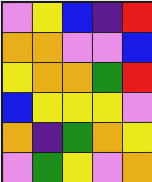[["violet", "yellow", "blue", "indigo", "red"], ["orange", "orange", "violet", "violet", "blue"], ["yellow", "orange", "orange", "green", "red"], ["blue", "yellow", "yellow", "yellow", "violet"], ["orange", "indigo", "green", "orange", "yellow"], ["violet", "green", "yellow", "violet", "orange"]]